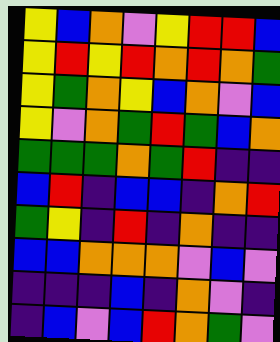[["yellow", "blue", "orange", "violet", "yellow", "red", "red", "blue"], ["yellow", "red", "yellow", "red", "orange", "red", "orange", "green"], ["yellow", "green", "orange", "yellow", "blue", "orange", "violet", "blue"], ["yellow", "violet", "orange", "green", "red", "green", "blue", "orange"], ["green", "green", "green", "orange", "green", "red", "indigo", "indigo"], ["blue", "red", "indigo", "blue", "blue", "indigo", "orange", "red"], ["green", "yellow", "indigo", "red", "indigo", "orange", "indigo", "indigo"], ["blue", "blue", "orange", "orange", "orange", "violet", "blue", "violet"], ["indigo", "indigo", "indigo", "blue", "indigo", "orange", "violet", "indigo"], ["indigo", "blue", "violet", "blue", "red", "orange", "green", "violet"]]